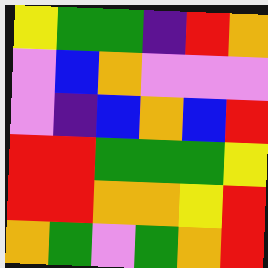[["yellow", "green", "green", "indigo", "red", "orange"], ["violet", "blue", "orange", "violet", "violet", "violet"], ["violet", "indigo", "blue", "orange", "blue", "red"], ["red", "red", "green", "green", "green", "yellow"], ["red", "red", "orange", "orange", "yellow", "red"], ["orange", "green", "violet", "green", "orange", "red"]]